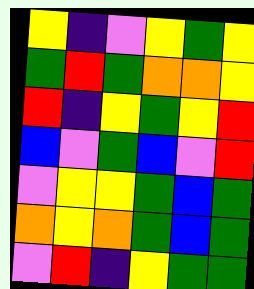[["yellow", "indigo", "violet", "yellow", "green", "yellow"], ["green", "red", "green", "orange", "orange", "yellow"], ["red", "indigo", "yellow", "green", "yellow", "red"], ["blue", "violet", "green", "blue", "violet", "red"], ["violet", "yellow", "yellow", "green", "blue", "green"], ["orange", "yellow", "orange", "green", "blue", "green"], ["violet", "red", "indigo", "yellow", "green", "green"]]